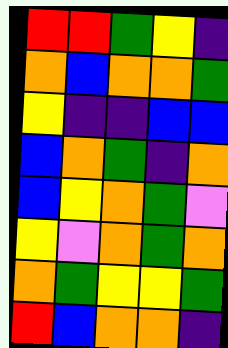[["red", "red", "green", "yellow", "indigo"], ["orange", "blue", "orange", "orange", "green"], ["yellow", "indigo", "indigo", "blue", "blue"], ["blue", "orange", "green", "indigo", "orange"], ["blue", "yellow", "orange", "green", "violet"], ["yellow", "violet", "orange", "green", "orange"], ["orange", "green", "yellow", "yellow", "green"], ["red", "blue", "orange", "orange", "indigo"]]